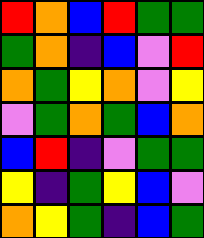[["red", "orange", "blue", "red", "green", "green"], ["green", "orange", "indigo", "blue", "violet", "red"], ["orange", "green", "yellow", "orange", "violet", "yellow"], ["violet", "green", "orange", "green", "blue", "orange"], ["blue", "red", "indigo", "violet", "green", "green"], ["yellow", "indigo", "green", "yellow", "blue", "violet"], ["orange", "yellow", "green", "indigo", "blue", "green"]]